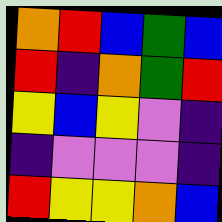[["orange", "red", "blue", "green", "blue"], ["red", "indigo", "orange", "green", "red"], ["yellow", "blue", "yellow", "violet", "indigo"], ["indigo", "violet", "violet", "violet", "indigo"], ["red", "yellow", "yellow", "orange", "blue"]]